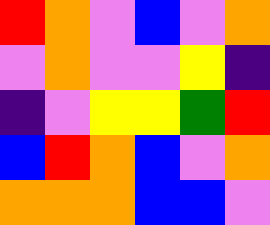[["red", "orange", "violet", "blue", "violet", "orange"], ["violet", "orange", "violet", "violet", "yellow", "indigo"], ["indigo", "violet", "yellow", "yellow", "green", "red"], ["blue", "red", "orange", "blue", "violet", "orange"], ["orange", "orange", "orange", "blue", "blue", "violet"]]